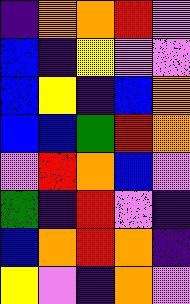[["indigo", "orange", "orange", "red", "violet"], ["blue", "indigo", "yellow", "violet", "violet"], ["blue", "yellow", "indigo", "blue", "orange"], ["blue", "blue", "green", "red", "orange"], ["violet", "red", "orange", "blue", "violet"], ["green", "indigo", "red", "violet", "indigo"], ["blue", "orange", "red", "orange", "indigo"], ["yellow", "violet", "indigo", "orange", "violet"]]